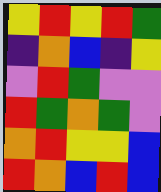[["yellow", "red", "yellow", "red", "green"], ["indigo", "orange", "blue", "indigo", "yellow"], ["violet", "red", "green", "violet", "violet"], ["red", "green", "orange", "green", "violet"], ["orange", "red", "yellow", "yellow", "blue"], ["red", "orange", "blue", "red", "blue"]]